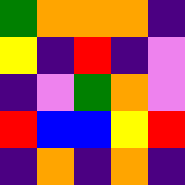[["green", "orange", "orange", "orange", "indigo"], ["yellow", "indigo", "red", "indigo", "violet"], ["indigo", "violet", "green", "orange", "violet"], ["red", "blue", "blue", "yellow", "red"], ["indigo", "orange", "indigo", "orange", "indigo"]]